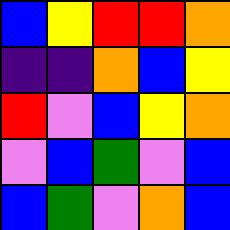[["blue", "yellow", "red", "red", "orange"], ["indigo", "indigo", "orange", "blue", "yellow"], ["red", "violet", "blue", "yellow", "orange"], ["violet", "blue", "green", "violet", "blue"], ["blue", "green", "violet", "orange", "blue"]]